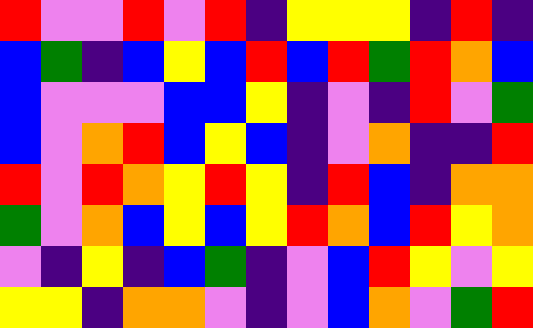[["red", "violet", "violet", "red", "violet", "red", "indigo", "yellow", "yellow", "yellow", "indigo", "red", "indigo"], ["blue", "green", "indigo", "blue", "yellow", "blue", "red", "blue", "red", "green", "red", "orange", "blue"], ["blue", "violet", "violet", "violet", "blue", "blue", "yellow", "indigo", "violet", "indigo", "red", "violet", "green"], ["blue", "violet", "orange", "red", "blue", "yellow", "blue", "indigo", "violet", "orange", "indigo", "indigo", "red"], ["red", "violet", "red", "orange", "yellow", "red", "yellow", "indigo", "red", "blue", "indigo", "orange", "orange"], ["green", "violet", "orange", "blue", "yellow", "blue", "yellow", "red", "orange", "blue", "red", "yellow", "orange"], ["violet", "indigo", "yellow", "indigo", "blue", "green", "indigo", "violet", "blue", "red", "yellow", "violet", "yellow"], ["yellow", "yellow", "indigo", "orange", "orange", "violet", "indigo", "violet", "blue", "orange", "violet", "green", "red"]]